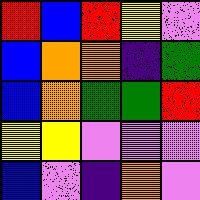[["red", "blue", "red", "yellow", "violet"], ["blue", "orange", "orange", "indigo", "green"], ["blue", "orange", "green", "green", "red"], ["yellow", "yellow", "violet", "violet", "violet"], ["blue", "violet", "indigo", "orange", "violet"]]